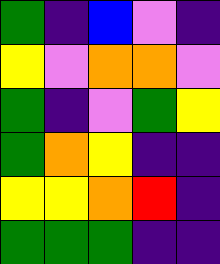[["green", "indigo", "blue", "violet", "indigo"], ["yellow", "violet", "orange", "orange", "violet"], ["green", "indigo", "violet", "green", "yellow"], ["green", "orange", "yellow", "indigo", "indigo"], ["yellow", "yellow", "orange", "red", "indigo"], ["green", "green", "green", "indigo", "indigo"]]